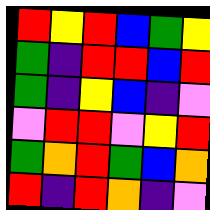[["red", "yellow", "red", "blue", "green", "yellow"], ["green", "indigo", "red", "red", "blue", "red"], ["green", "indigo", "yellow", "blue", "indigo", "violet"], ["violet", "red", "red", "violet", "yellow", "red"], ["green", "orange", "red", "green", "blue", "orange"], ["red", "indigo", "red", "orange", "indigo", "violet"]]